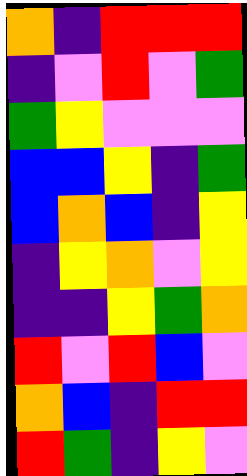[["orange", "indigo", "red", "red", "red"], ["indigo", "violet", "red", "violet", "green"], ["green", "yellow", "violet", "violet", "violet"], ["blue", "blue", "yellow", "indigo", "green"], ["blue", "orange", "blue", "indigo", "yellow"], ["indigo", "yellow", "orange", "violet", "yellow"], ["indigo", "indigo", "yellow", "green", "orange"], ["red", "violet", "red", "blue", "violet"], ["orange", "blue", "indigo", "red", "red"], ["red", "green", "indigo", "yellow", "violet"]]